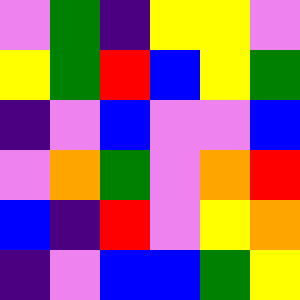[["violet", "green", "indigo", "yellow", "yellow", "violet"], ["yellow", "green", "red", "blue", "yellow", "green"], ["indigo", "violet", "blue", "violet", "violet", "blue"], ["violet", "orange", "green", "violet", "orange", "red"], ["blue", "indigo", "red", "violet", "yellow", "orange"], ["indigo", "violet", "blue", "blue", "green", "yellow"]]